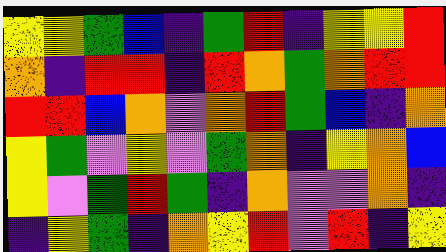[["yellow", "yellow", "green", "blue", "indigo", "green", "red", "indigo", "yellow", "yellow", "red"], ["orange", "indigo", "red", "red", "indigo", "red", "orange", "green", "orange", "red", "red"], ["red", "red", "blue", "orange", "violet", "orange", "red", "green", "blue", "indigo", "orange"], ["yellow", "green", "violet", "yellow", "violet", "green", "orange", "indigo", "yellow", "orange", "blue"], ["yellow", "violet", "green", "red", "green", "indigo", "orange", "violet", "violet", "orange", "indigo"], ["indigo", "yellow", "green", "indigo", "orange", "yellow", "red", "violet", "red", "indigo", "yellow"]]